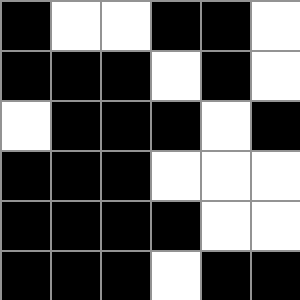[["black", "white", "white", "black", "black", "white"], ["black", "black", "black", "white", "black", "white"], ["white", "black", "black", "black", "white", "black"], ["black", "black", "black", "white", "white", "white"], ["black", "black", "black", "black", "white", "white"], ["black", "black", "black", "white", "black", "black"]]